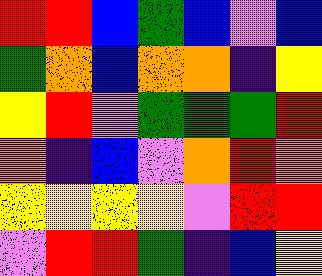[["red", "red", "blue", "green", "blue", "violet", "blue"], ["green", "orange", "blue", "orange", "orange", "indigo", "yellow"], ["yellow", "red", "violet", "green", "green", "green", "red"], ["orange", "indigo", "blue", "violet", "orange", "red", "orange"], ["yellow", "yellow", "yellow", "yellow", "violet", "red", "red"], ["violet", "red", "red", "green", "indigo", "blue", "yellow"]]